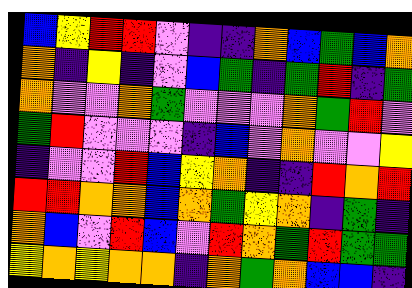[["blue", "yellow", "red", "red", "violet", "indigo", "indigo", "orange", "blue", "green", "blue", "orange"], ["orange", "indigo", "yellow", "indigo", "violet", "blue", "green", "indigo", "green", "red", "indigo", "green"], ["orange", "violet", "violet", "orange", "green", "violet", "violet", "violet", "orange", "green", "red", "violet"], ["green", "red", "violet", "violet", "violet", "indigo", "blue", "violet", "orange", "violet", "violet", "yellow"], ["indigo", "violet", "violet", "red", "blue", "yellow", "orange", "indigo", "indigo", "red", "orange", "red"], ["red", "red", "orange", "orange", "blue", "orange", "green", "yellow", "orange", "indigo", "green", "indigo"], ["orange", "blue", "violet", "red", "blue", "violet", "red", "orange", "green", "red", "green", "green"], ["yellow", "orange", "yellow", "orange", "orange", "indigo", "orange", "green", "orange", "blue", "blue", "indigo"]]